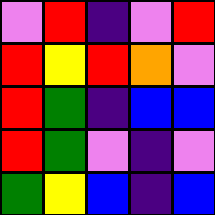[["violet", "red", "indigo", "violet", "red"], ["red", "yellow", "red", "orange", "violet"], ["red", "green", "indigo", "blue", "blue"], ["red", "green", "violet", "indigo", "violet"], ["green", "yellow", "blue", "indigo", "blue"]]